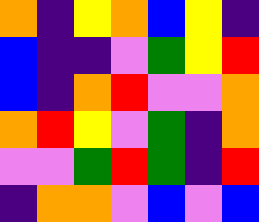[["orange", "indigo", "yellow", "orange", "blue", "yellow", "indigo"], ["blue", "indigo", "indigo", "violet", "green", "yellow", "red"], ["blue", "indigo", "orange", "red", "violet", "violet", "orange"], ["orange", "red", "yellow", "violet", "green", "indigo", "orange"], ["violet", "violet", "green", "red", "green", "indigo", "red"], ["indigo", "orange", "orange", "violet", "blue", "violet", "blue"]]